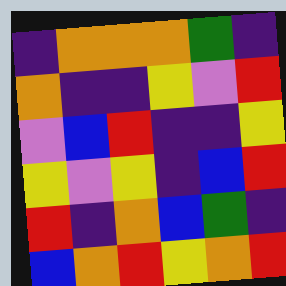[["indigo", "orange", "orange", "orange", "green", "indigo"], ["orange", "indigo", "indigo", "yellow", "violet", "red"], ["violet", "blue", "red", "indigo", "indigo", "yellow"], ["yellow", "violet", "yellow", "indigo", "blue", "red"], ["red", "indigo", "orange", "blue", "green", "indigo"], ["blue", "orange", "red", "yellow", "orange", "red"]]